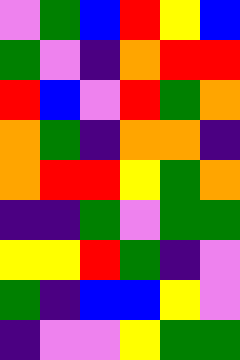[["violet", "green", "blue", "red", "yellow", "blue"], ["green", "violet", "indigo", "orange", "red", "red"], ["red", "blue", "violet", "red", "green", "orange"], ["orange", "green", "indigo", "orange", "orange", "indigo"], ["orange", "red", "red", "yellow", "green", "orange"], ["indigo", "indigo", "green", "violet", "green", "green"], ["yellow", "yellow", "red", "green", "indigo", "violet"], ["green", "indigo", "blue", "blue", "yellow", "violet"], ["indigo", "violet", "violet", "yellow", "green", "green"]]